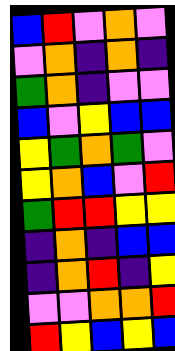[["blue", "red", "violet", "orange", "violet"], ["violet", "orange", "indigo", "orange", "indigo"], ["green", "orange", "indigo", "violet", "violet"], ["blue", "violet", "yellow", "blue", "blue"], ["yellow", "green", "orange", "green", "violet"], ["yellow", "orange", "blue", "violet", "red"], ["green", "red", "red", "yellow", "yellow"], ["indigo", "orange", "indigo", "blue", "blue"], ["indigo", "orange", "red", "indigo", "yellow"], ["violet", "violet", "orange", "orange", "red"], ["red", "yellow", "blue", "yellow", "blue"]]